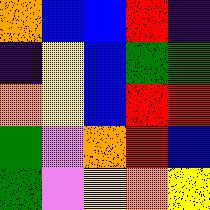[["orange", "blue", "blue", "red", "indigo"], ["indigo", "yellow", "blue", "green", "green"], ["orange", "yellow", "blue", "red", "red"], ["green", "violet", "orange", "red", "blue"], ["green", "violet", "yellow", "orange", "yellow"]]